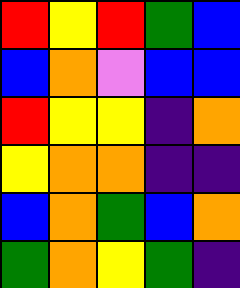[["red", "yellow", "red", "green", "blue"], ["blue", "orange", "violet", "blue", "blue"], ["red", "yellow", "yellow", "indigo", "orange"], ["yellow", "orange", "orange", "indigo", "indigo"], ["blue", "orange", "green", "blue", "orange"], ["green", "orange", "yellow", "green", "indigo"]]